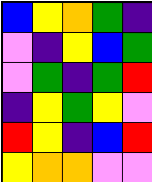[["blue", "yellow", "orange", "green", "indigo"], ["violet", "indigo", "yellow", "blue", "green"], ["violet", "green", "indigo", "green", "red"], ["indigo", "yellow", "green", "yellow", "violet"], ["red", "yellow", "indigo", "blue", "red"], ["yellow", "orange", "orange", "violet", "violet"]]